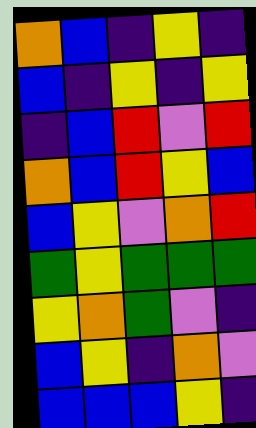[["orange", "blue", "indigo", "yellow", "indigo"], ["blue", "indigo", "yellow", "indigo", "yellow"], ["indigo", "blue", "red", "violet", "red"], ["orange", "blue", "red", "yellow", "blue"], ["blue", "yellow", "violet", "orange", "red"], ["green", "yellow", "green", "green", "green"], ["yellow", "orange", "green", "violet", "indigo"], ["blue", "yellow", "indigo", "orange", "violet"], ["blue", "blue", "blue", "yellow", "indigo"]]